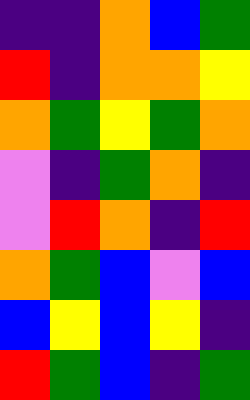[["indigo", "indigo", "orange", "blue", "green"], ["red", "indigo", "orange", "orange", "yellow"], ["orange", "green", "yellow", "green", "orange"], ["violet", "indigo", "green", "orange", "indigo"], ["violet", "red", "orange", "indigo", "red"], ["orange", "green", "blue", "violet", "blue"], ["blue", "yellow", "blue", "yellow", "indigo"], ["red", "green", "blue", "indigo", "green"]]